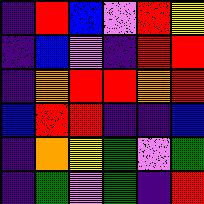[["indigo", "red", "blue", "violet", "red", "yellow"], ["indigo", "blue", "violet", "indigo", "red", "red"], ["indigo", "orange", "red", "red", "orange", "red"], ["blue", "red", "red", "indigo", "indigo", "blue"], ["indigo", "orange", "yellow", "green", "violet", "green"], ["indigo", "green", "violet", "green", "indigo", "red"]]